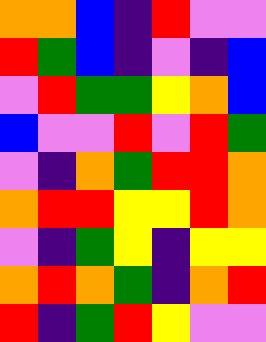[["orange", "orange", "blue", "indigo", "red", "violet", "violet"], ["red", "green", "blue", "indigo", "violet", "indigo", "blue"], ["violet", "red", "green", "green", "yellow", "orange", "blue"], ["blue", "violet", "violet", "red", "violet", "red", "green"], ["violet", "indigo", "orange", "green", "red", "red", "orange"], ["orange", "red", "red", "yellow", "yellow", "red", "orange"], ["violet", "indigo", "green", "yellow", "indigo", "yellow", "yellow"], ["orange", "red", "orange", "green", "indigo", "orange", "red"], ["red", "indigo", "green", "red", "yellow", "violet", "violet"]]